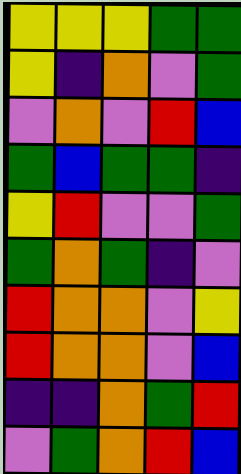[["yellow", "yellow", "yellow", "green", "green"], ["yellow", "indigo", "orange", "violet", "green"], ["violet", "orange", "violet", "red", "blue"], ["green", "blue", "green", "green", "indigo"], ["yellow", "red", "violet", "violet", "green"], ["green", "orange", "green", "indigo", "violet"], ["red", "orange", "orange", "violet", "yellow"], ["red", "orange", "orange", "violet", "blue"], ["indigo", "indigo", "orange", "green", "red"], ["violet", "green", "orange", "red", "blue"]]